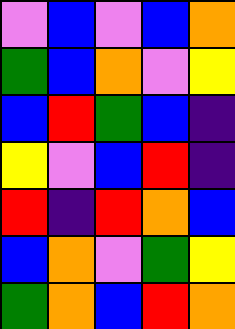[["violet", "blue", "violet", "blue", "orange"], ["green", "blue", "orange", "violet", "yellow"], ["blue", "red", "green", "blue", "indigo"], ["yellow", "violet", "blue", "red", "indigo"], ["red", "indigo", "red", "orange", "blue"], ["blue", "orange", "violet", "green", "yellow"], ["green", "orange", "blue", "red", "orange"]]